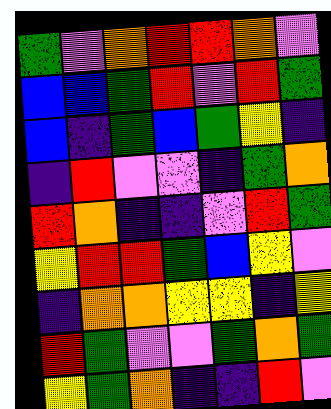[["green", "violet", "orange", "red", "red", "orange", "violet"], ["blue", "blue", "green", "red", "violet", "red", "green"], ["blue", "indigo", "green", "blue", "green", "yellow", "indigo"], ["indigo", "red", "violet", "violet", "indigo", "green", "orange"], ["red", "orange", "indigo", "indigo", "violet", "red", "green"], ["yellow", "red", "red", "green", "blue", "yellow", "violet"], ["indigo", "orange", "orange", "yellow", "yellow", "indigo", "yellow"], ["red", "green", "violet", "violet", "green", "orange", "green"], ["yellow", "green", "orange", "indigo", "indigo", "red", "violet"]]